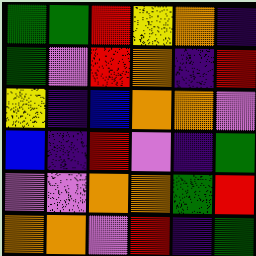[["green", "green", "red", "yellow", "orange", "indigo"], ["green", "violet", "red", "orange", "indigo", "red"], ["yellow", "indigo", "blue", "orange", "orange", "violet"], ["blue", "indigo", "red", "violet", "indigo", "green"], ["violet", "violet", "orange", "orange", "green", "red"], ["orange", "orange", "violet", "red", "indigo", "green"]]